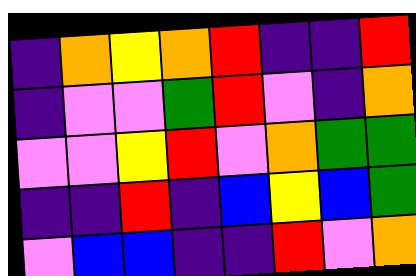[["indigo", "orange", "yellow", "orange", "red", "indigo", "indigo", "red"], ["indigo", "violet", "violet", "green", "red", "violet", "indigo", "orange"], ["violet", "violet", "yellow", "red", "violet", "orange", "green", "green"], ["indigo", "indigo", "red", "indigo", "blue", "yellow", "blue", "green"], ["violet", "blue", "blue", "indigo", "indigo", "red", "violet", "orange"]]